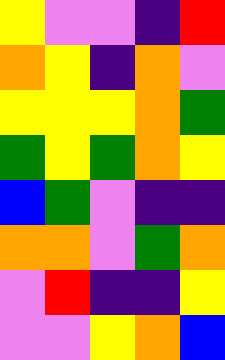[["yellow", "violet", "violet", "indigo", "red"], ["orange", "yellow", "indigo", "orange", "violet"], ["yellow", "yellow", "yellow", "orange", "green"], ["green", "yellow", "green", "orange", "yellow"], ["blue", "green", "violet", "indigo", "indigo"], ["orange", "orange", "violet", "green", "orange"], ["violet", "red", "indigo", "indigo", "yellow"], ["violet", "violet", "yellow", "orange", "blue"]]